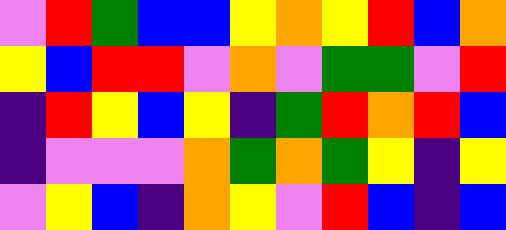[["violet", "red", "green", "blue", "blue", "yellow", "orange", "yellow", "red", "blue", "orange"], ["yellow", "blue", "red", "red", "violet", "orange", "violet", "green", "green", "violet", "red"], ["indigo", "red", "yellow", "blue", "yellow", "indigo", "green", "red", "orange", "red", "blue"], ["indigo", "violet", "violet", "violet", "orange", "green", "orange", "green", "yellow", "indigo", "yellow"], ["violet", "yellow", "blue", "indigo", "orange", "yellow", "violet", "red", "blue", "indigo", "blue"]]